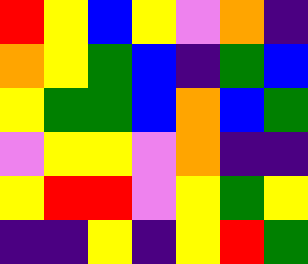[["red", "yellow", "blue", "yellow", "violet", "orange", "indigo"], ["orange", "yellow", "green", "blue", "indigo", "green", "blue"], ["yellow", "green", "green", "blue", "orange", "blue", "green"], ["violet", "yellow", "yellow", "violet", "orange", "indigo", "indigo"], ["yellow", "red", "red", "violet", "yellow", "green", "yellow"], ["indigo", "indigo", "yellow", "indigo", "yellow", "red", "green"]]